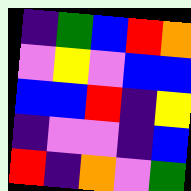[["indigo", "green", "blue", "red", "orange"], ["violet", "yellow", "violet", "blue", "blue"], ["blue", "blue", "red", "indigo", "yellow"], ["indigo", "violet", "violet", "indigo", "blue"], ["red", "indigo", "orange", "violet", "green"]]